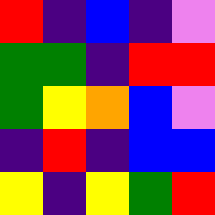[["red", "indigo", "blue", "indigo", "violet"], ["green", "green", "indigo", "red", "red"], ["green", "yellow", "orange", "blue", "violet"], ["indigo", "red", "indigo", "blue", "blue"], ["yellow", "indigo", "yellow", "green", "red"]]